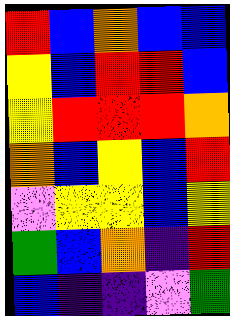[["red", "blue", "orange", "blue", "blue"], ["yellow", "blue", "red", "red", "blue"], ["yellow", "red", "red", "red", "orange"], ["orange", "blue", "yellow", "blue", "red"], ["violet", "yellow", "yellow", "blue", "yellow"], ["green", "blue", "orange", "indigo", "red"], ["blue", "indigo", "indigo", "violet", "green"]]